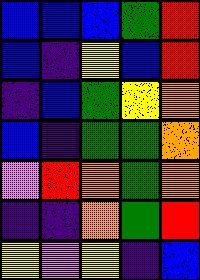[["blue", "blue", "blue", "green", "red"], ["blue", "indigo", "yellow", "blue", "red"], ["indigo", "blue", "green", "yellow", "orange"], ["blue", "indigo", "green", "green", "orange"], ["violet", "red", "orange", "green", "orange"], ["indigo", "indigo", "orange", "green", "red"], ["yellow", "violet", "yellow", "indigo", "blue"]]